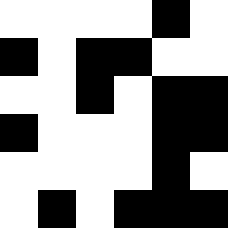[["white", "white", "white", "white", "black", "white"], ["black", "white", "black", "black", "white", "white"], ["white", "white", "black", "white", "black", "black"], ["black", "white", "white", "white", "black", "black"], ["white", "white", "white", "white", "black", "white"], ["white", "black", "white", "black", "black", "black"]]